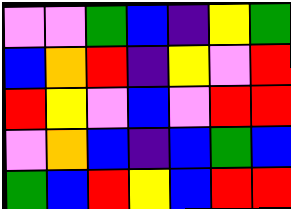[["violet", "violet", "green", "blue", "indigo", "yellow", "green"], ["blue", "orange", "red", "indigo", "yellow", "violet", "red"], ["red", "yellow", "violet", "blue", "violet", "red", "red"], ["violet", "orange", "blue", "indigo", "blue", "green", "blue"], ["green", "blue", "red", "yellow", "blue", "red", "red"]]